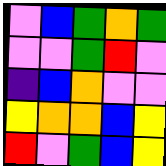[["violet", "blue", "green", "orange", "green"], ["violet", "violet", "green", "red", "violet"], ["indigo", "blue", "orange", "violet", "violet"], ["yellow", "orange", "orange", "blue", "yellow"], ["red", "violet", "green", "blue", "yellow"]]